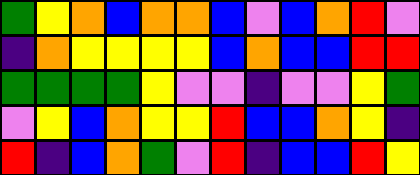[["green", "yellow", "orange", "blue", "orange", "orange", "blue", "violet", "blue", "orange", "red", "violet"], ["indigo", "orange", "yellow", "yellow", "yellow", "yellow", "blue", "orange", "blue", "blue", "red", "red"], ["green", "green", "green", "green", "yellow", "violet", "violet", "indigo", "violet", "violet", "yellow", "green"], ["violet", "yellow", "blue", "orange", "yellow", "yellow", "red", "blue", "blue", "orange", "yellow", "indigo"], ["red", "indigo", "blue", "orange", "green", "violet", "red", "indigo", "blue", "blue", "red", "yellow"]]